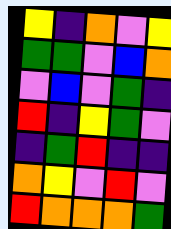[["yellow", "indigo", "orange", "violet", "yellow"], ["green", "green", "violet", "blue", "orange"], ["violet", "blue", "violet", "green", "indigo"], ["red", "indigo", "yellow", "green", "violet"], ["indigo", "green", "red", "indigo", "indigo"], ["orange", "yellow", "violet", "red", "violet"], ["red", "orange", "orange", "orange", "green"]]